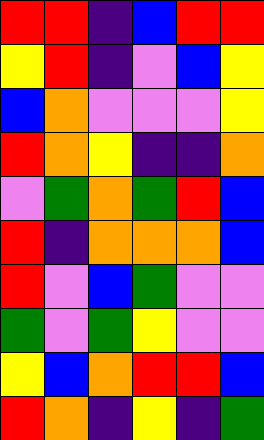[["red", "red", "indigo", "blue", "red", "red"], ["yellow", "red", "indigo", "violet", "blue", "yellow"], ["blue", "orange", "violet", "violet", "violet", "yellow"], ["red", "orange", "yellow", "indigo", "indigo", "orange"], ["violet", "green", "orange", "green", "red", "blue"], ["red", "indigo", "orange", "orange", "orange", "blue"], ["red", "violet", "blue", "green", "violet", "violet"], ["green", "violet", "green", "yellow", "violet", "violet"], ["yellow", "blue", "orange", "red", "red", "blue"], ["red", "orange", "indigo", "yellow", "indigo", "green"]]